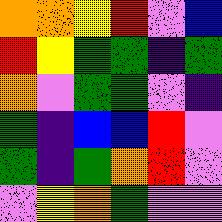[["orange", "orange", "yellow", "red", "violet", "blue"], ["red", "yellow", "green", "green", "indigo", "green"], ["orange", "violet", "green", "green", "violet", "indigo"], ["green", "indigo", "blue", "blue", "red", "violet"], ["green", "indigo", "green", "orange", "red", "violet"], ["violet", "yellow", "orange", "green", "violet", "violet"]]